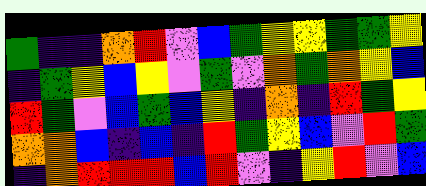[["green", "indigo", "indigo", "orange", "red", "violet", "blue", "green", "yellow", "yellow", "green", "green", "yellow"], ["indigo", "green", "yellow", "blue", "yellow", "violet", "green", "violet", "orange", "green", "orange", "yellow", "blue"], ["red", "green", "violet", "blue", "green", "blue", "yellow", "indigo", "orange", "indigo", "red", "green", "yellow"], ["orange", "orange", "blue", "indigo", "blue", "indigo", "red", "green", "yellow", "blue", "violet", "red", "green"], ["indigo", "orange", "red", "red", "red", "blue", "red", "violet", "indigo", "yellow", "red", "violet", "blue"]]